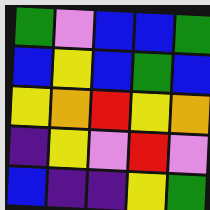[["green", "violet", "blue", "blue", "green"], ["blue", "yellow", "blue", "green", "blue"], ["yellow", "orange", "red", "yellow", "orange"], ["indigo", "yellow", "violet", "red", "violet"], ["blue", "indigo", "indigo", "yellow", "green"]]